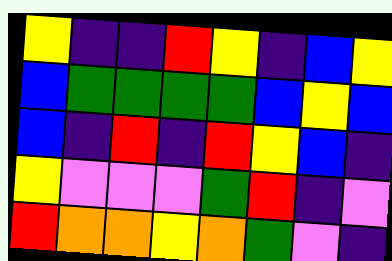[["yellow", "indigo", "indigo", "red", "yellow", "indigo", "blue", "yellow"], ["blue", "green", "green", "green", "green", "blue", "yellow", "blue"], ["blue", "indigo", "red", "indigo", "red", "yellow", "blue", "indigo"], ["yellow", "violet", "violet", "violet", "green", "red", "indigo", "violet"], ["red", "orange", "orange", "yellow", "orange", "green", "violet", "indigo"]]